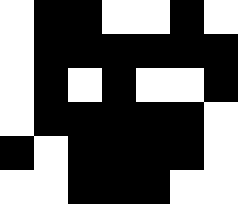[["white", "black", "black", "white", "white", "black", "white"], ["white", "black", "black", "black", "black", "black", "black"], ["white", "black", "white", "black", "white", "white", "black"], ["white", "black", "black", "black", "black", "black", "white"], ["black", "white", "black", "black", "black", "black", "white"], ["white", "white", "black", "black", "black", "white", "white"]]